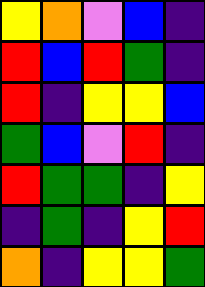[["yellow", "orange", "violet", "blue", "indigo"], ["red", "blue", "red", "green", "indigo"], ["red", "indigo", "yellow", "yellow", "blue"], ["green", "blue", "violet", "red", "indigo"], ["red", "green", "green", "indigo", "yellow"], ["indigo", "green", "indigo", "yellow", "red"], ["orange", "indigo", "yellow", "yellow", "green"]]